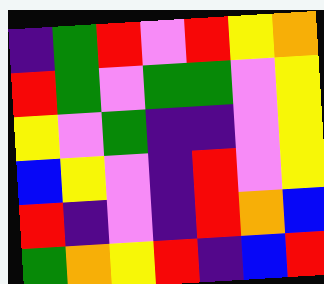[["indigo", "green", "red", "violet", "red", "yellow", "orange"], ["red", "green", "violet", "green", "green", "violet", "yellow"], ["yellow", "violet", "green", "indigo", "indigo", "violet", "yellow"], ["blue", "yellow", "violet", "indigo", "red", "violet", "yellow"], ["red", "indigo", "violet", "indigo", "red", "orange", "blue"], ["green", "orange", "yellow", "red", "indigo", "blue", "red"]]